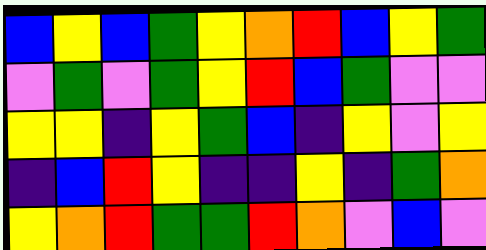[["blue", "yellow", "blue", "green", "yellow", "orange", "red", "blue", "yellow", "green"], ["violet", "green", "violet", "green", "yellow", "red", "blue", "green", "violet", "violet"], ["yellow", "yellow", "indigo", "yellow", "green", "blue", "indigo", "yellow", "violet", "yellow"], ["indigo", "blue", "red", "yellow", "indigo", "indigo", "yellow", "indigo", "green", "orange"], ["yellow", "orange", "red", "green", "green", "red", "orange", "violet", "blue", "violet"]]